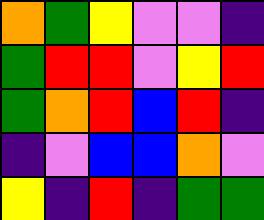[["orange", "green", "yellow", "violet", "violet", "indigo"], ["green", "red", "red", "violet", "yellow", "red"], ["green", "orange", "red", "blue", "red", "indigo"], ["indigo", "violet", "blue", "blue", "orange", "violet"], ["yellow", "indigo", "red", "indigo", "green", "green"]]